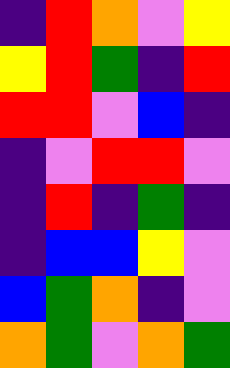[["indigo", "red", "orange", "violet", "yellow"], ["yellow", "red", "green", "indigo", "red"], ["red", "red", "violet", "blue", "indigo"], ["indigo", "violet", "red", "red", "violet"], ["indigo", "red", "indigo", "green", "indigo"], ["indigo", "blue", "blue", "yellow", "violet"], ["blue", "green", "orange", "indigo", "violet"], ["orange", "green", "violet", "orange", "green"]]